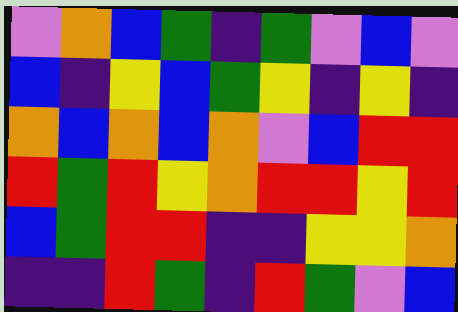[["violet", "orange", "blue", "green", "indigo", "green", "violet", "blue", "violet"], ["blue", "indigo", "yellow", "blue", "green", "yellow", "indigo", "yellow", "indigo"], ["orange", "blue", "orange", "blue", "orange", "violet", "blue", "red", "red"], ["red", "green", "red", "yellow", "orange", "red", "red", "yellow", "red"], ["blue", "green", "red", "red", "indigo", "indigo", "yellow", "yellow", "orange"], ["indigo", "indigo", "red", "green", "indigo", "red", "green", "violet", "blue"]]